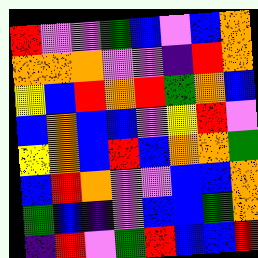[["red", "violet", "violet", "green", "blue", "violet", "blue", "orange"], ["orange", "orange", "orange", "violet", "violet", "indigo", "red", "orange"], ["yellow", "blue", "red", "orange", "red", "green", "orange", "blue"], ["blue", "orange", "blue", "blue", "violet", "yellow", "red", "violet"], ["yellow", "orange", "blue", "red", "blue", "orange", "orange", "green"], ["blue", "red", "orange", "violet", "violet", "blue", "blue", "orange"], ["green", "blue", "indigo", "violet", "blue", "blue", "green", "orange"], ["indigo", "red", "violet", "green", "red", "blue", "blue", "red"]]